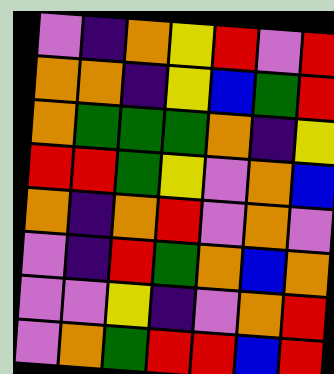[["violet", "indigo", "orange", "yellow", "red", "violet", "red"], ["orange", "orange", "indigo", "yellow", "blue", "green", "red"], ["orange", "green", "green", "green", "orange", "indigo", "yellow"], ["red", "red", "green", "yellow", "violet", "orange", "blue"], ["orange", "indigo", "orange", "red", "violet", "orange", "violet"], ["violet", "indigo", "red", "green", "orange", "blue", "orange"], ["violet", "violet", "yellow", "indigo", "violet", "orange", "red"], ["violet", "orange", "green", "red", "red", "blue", "red"]]